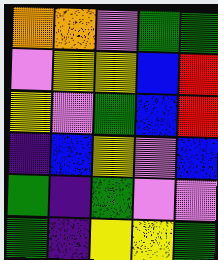[["orange", "orange", "violet", "green", "green"], ["violet", "yellow", "yellow", "blue", "red"], ["yellow", "violet", "green", "blue", "red"], ["indigo", "blue", "yellow", "violet", "blue"], ["green", "indigo", "green", "violet", "violet"], ["green", "indigo", "yellow", "yellow", "green"]]